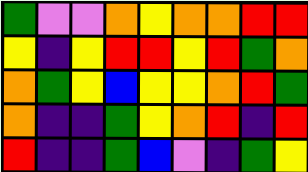[["green", "violet", "violet", "orange", "yellow", "orange", "orange", "red", "red"], ["yellow", "indigo", "yellow", "red", "red", "yellow", "red", "green", "orange"], ["orange", "green", "yellow", "blue", "yellow", "yellow", "orange", "red", "green"], ["orange", "indigo", "indigo", "green", "yellow", "orange", "red", "indigo", "red"], ["red", "indigo", "indigo", "green", "blue", "violet", "indigo", "green", "yellow"]]